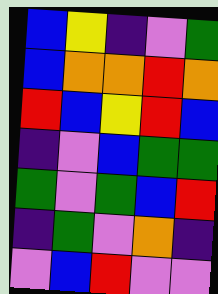[["blue", "yellow", "indigo", "violet", "green"], ["blue", "orange", "orange", "red", "orange"], ["red", "blue", "yellow", "red", "blue"], ["indigo", "violet", "blue", "green", "green"], ["green", "violet", "green", "blue", "red"], ["indigo", "green", "violet", "orange", "indigo"], ["violet", "blue", "red", "violet", "violet"]]